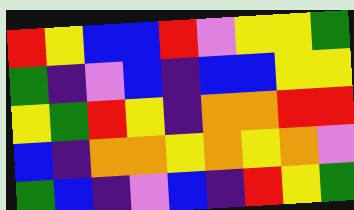[["red", "yellow", "blue", "blue", "red", "violet", "yellow", "yellow", "green"], ["green", "indigo", "violet", "blue", "indigo", "blue", "blue", "yellow", "yellow"], ["yellow", "green", "red", "yellow", "indigo", "orange", "orange", "red", "red"], ["blue", "indigo", "orange", "orange", "yellow", "orange", "yellow", "orange", "violet"], ["green", "blue", "indigo", "violet", "blue", "indigo", "red", "yellow", "green"]]